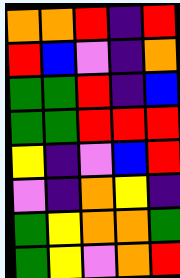[["orange", "orange", "red", "indigo", "red"], ["red", "blue", "violet", "indigo", "orange"], ["green", "green", "red", "indigo", "blue"], ["green", "green", "red", "red", "red"], ["yellow", "indigo", "violet", "blue", "red"], ["violet", "indigo", "orange", "yellow", "indigo"], ["green", "yellow", "orange", "orange", "green"], ["green", "yellow", "violet", "orange", "red"]]